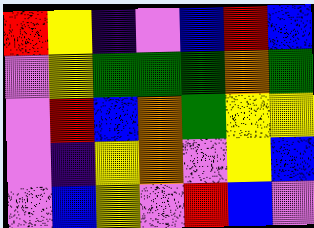[["red", "yellow", "indigo", "violet", "blue", "red", "blue"], ["violet", "yellow", "green", "green", "green", "orange", "green"], ["violet", "red", "blue", "orange", "green", "yellow", "yellow"], ["violet", "indigo", "yellow", "orange", "violet", "yellow", "blue"], ["violet", "blue", "yellow", "violet", "red", "blue", "violet"]]